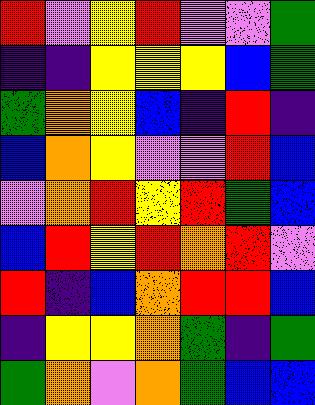[["red", "violet", "yellow", "red", "violet", "violet", "green"], ["indigo", "indigo", "yellow", "yellow", "yellow", "blue", "green"], ["green", "orange", "yellow", "blue", "indigo", "red", "indigo"], ["blue", "orange", "yellow", "violet", "violet", "red", "blue"], ["violet", "orange", "red", "yellow", "red", "green", "blue"], ["blue", "red", "yellow", "red", "orange", "red", "violet"], ["red", "indigo", "blue", "orange", "red", "red", "blue"], ["indigo", "yellow", "yellow", "orange", "green", "indigo", "green"], ["green", "orange", "violet", "orange", "green", "blue", "blue"]]